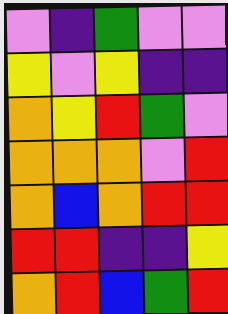[["violet", "indigo", "green", "violet", "violet"], ["yellow", "violet", "yellow", "indigo", "indigo"], ["orange", "yellow", "red", "green", "violet"], ["orange", "orange", "orange", "violet", "red"], ["orange", "blue", "orange", "red", "red"], ["red", "red", "indigo", "indigo", "yellow"], ["orange", "red", "blue", "green", "red"]]